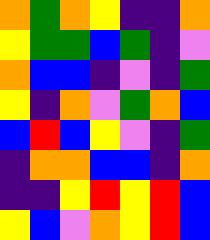[["orange", "green", "orange", "yellow", "indigo", "indigo", "orange"], ["yellow", "green", "green", "blue", "green", "indigo", "violet"], ["orange", "blue", "blue", "indigo", "violet", "indigo", "green"], ["yellow", "indigo", "orange", "violet", "green", "orange", "blue"], ["blue", "red", "blue", "yellow", "violet", "indigo", "green"], ["indigo", "orange", "orange", "blue", "blue", "indigo", "orange"], ["indigo", "indigo", "yellow", "red", "yellow", "red", "blue"], ["yellow", "blue", "violet", "orange", "yellow", "red", "blue"]]